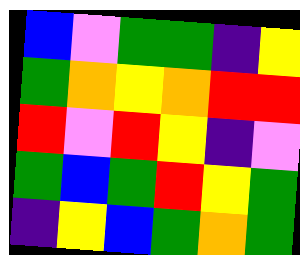[["blue", "violet", "green", "green", "indigo", "yellow"], ["green", "orange", "yellow", "orange", "red", "red"], ["red", "violet", "red", "yellow", "indigo", "violet"], ["green", "blue", "green", "red", "yellow", "green"], ["indigo", "yellow", "blue", "green", "orange", "green"]]